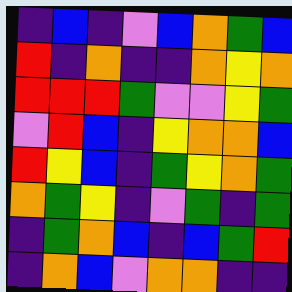[["indigo", "blue", "indigo", "violet", "blue", "orange", "green", "blue"], ["red", "indigo", "orange", "indigo", "indigo", "orange", "yellow", "orange"], ["red", "red", "red", "green", "violet", "violet", "yellow", "green"], ["violet", "red", "blue", "indigo", "yellow", "orange", "orange", "blue"], ["red", "yellow", "blue", "indigo", "green", "yellow", "orange", "green"], ["orange", "green", "yellow", "indigo", "violet", "green", "indigo", "green"], ["indigo", "green", "orange", "blue", "indigo", "blue", "green", "red"], ["indigo", "orange", "blue", "violet", "orange", "orange", "indigo", "indigo"]]